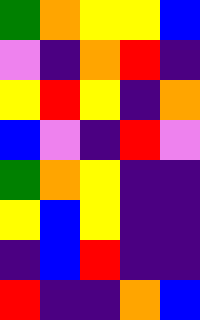[["green", "orange", "yellow", "yellow", "blue"], ["violet", "indigo", "orange", "red", "indigo"], ["yellow", "red", "yellow", "indigo", "orange"], ["blue", "violet", "indigo", "red", "violet"], ["green", "orange", "yellow", "indigo", "indigo"], ["yellow", "blue", "yellow", "indigo", "indigo"], ["indigo", "blue", "red", "indigo", "indigo"], ["red", "indigo", "indigo", "orange", "blue"]]